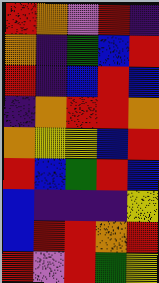[["red", "orange", "violet", "red", "indigo"], ["orange", "indigo", "green", "blue", "red"], ["red", "indigo", "blue", "red", "blue"], ["indigo", "orange", "red", "red", "orange"], ["orange", "yellow", "yellow", "blue", "red"], ["red", "blue", "green", "red", "blue"], ["blue", "indigo", "indigo", "indigo", "yellow"], ["blue", "red", "red", "orange", "red"], ["red", "violet", "red", "green", "yellow"]]